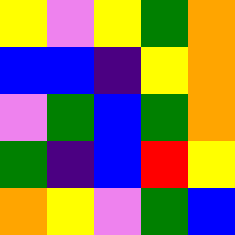[["yellow", "violet", "yellow", "green", "orange"], ["blue", "blue", "indigo", "yellow", "orange"], ["violet", "green", "blue", "green", "orange"], ["green", "indigo", "blue", "red", "yellow"], ["orange", "yellow", "violet", "green", "blue"]]